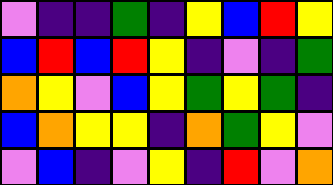[["violet", "indigo", "indigo", "green", "indigo", "yellow", "blue", "red", "yellow"], ["blue", "red", "blue", "red", "yellow", "indigo", "violet", "indigo", "green"], ["orange", "yellow", "violet", "blue", "yellow", "green", "yellow", "green", "indigo"], ["blue", "orange", "yellow", "yellow", "indigo", "orange", "green", "yellow", "violet"], ["violet", "blue", "indigo", "violet", "yellow", "indigo", "red", "violet", "orange"]]